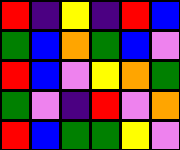[["red", "indigo", "yellow", "indigo", "red", "blue"], ["green", "blue", "orange", "green", "blue", "violet"], ["red", "blue", "violet", "yellow", "orange", "green"], ["green", "violet", "indigo", "red", "violet", "orange"], ["red", "blue", "green", "green", "yellow", "violet"]]